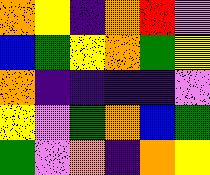[["orange", "yellow", "indigo", "orange", "red", "violet"], ["blue", "green", "yellow", "orange", "green", "yellow"], ["orange", "indigo", "indigo", "indigo", "indigo", "violet"], ["yellow", "violet", "green", "orange", "blue", "green"], ["green", "violet", "orange", "indigo", "orange", "yellow"]]